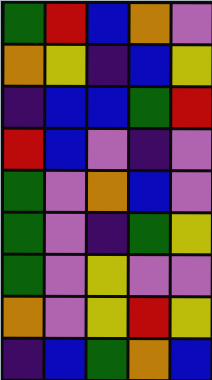[["green", "red", "blue", "orange", "violet"], ["orange", "yellow", "indigo", "blue", "yellow"], ["indigo", "blue", "blue", "green", "red"], ["red", "blue", "violet", "indigo", "violet"], ["green", "violet", "orange", "blue", "violet"], ["green", "violet", "indigo", "green", "yellow"], ["green", "violet", "yellow", "violet", "violet"], ["orange", "violet", "yellow", "red", "yellow"], ["indigo", "blue", "green", "orange", "blue"]]